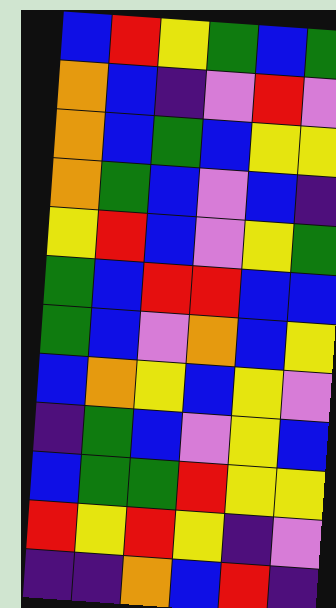[["blue", "red", "yellow", "green", "blue", "green"], ["orange", "blue", "indigo", "violet", "red", "violet"], ["orange", "blue", "green", "blue", "yellow", "yellow"], ["orange", "green", "blue", "violet", "blue", "indigo"], ["yellow", "red", "blue", "violet", "yellow", "green"], ["green", "blue", "red", "red", "blue", "blue"], ["green", "blue", "violet", "orange", "blue", "yellow"], ["blue", "orange", "yellow", "blue", "yellow", "violet"], ["indigo", "green", "blue", "violet", "yellow", "blue"], ["blue", "green", "green", "red", "yellow", "yellow"], ["red", "yellow", "red", "yellow", "indigo", "violet"], ["indigo", "indigo", "orange", "blue", "red", "indigo"]]